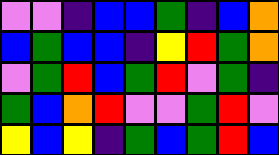[["violet", "violet", "indigo", "blue", "blue", "green", "indigo", "blue", "orange"], ["blue", "green", "blue", "blue", "indigo", "yellow", "red", "green", "orange"], ["violet", "green", "red", "blue", "green", "red", "violet", "green", "indigo"], ["green", "blue", "orange", "red", "violet", "violet", "green", "red", "violet"], ["yellow", "blue", "yellow", "indigo", "green", "blue", "green", "red", "blue"]]